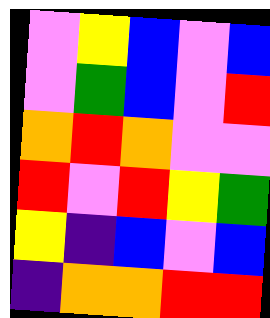[["violet", "yellow", "blue", "violet", "blue"], ["violet", "green", "blue", "violet", "red"], ["orange", "red", "orange", "violet", "violet"], ["red", "violet", "red", "yellow", "green"], ["yellow", "indigo", "blue", "violet", "blue"], ["indigo", "orange", "orange", "red", "red"]]